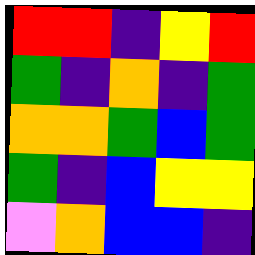[["red", "red", "indigo", "yellow", "red"], ["green", "indigo", "orange", "indigo", "green"], ["orange", "orange", "green", "blue", "green"], ["green", "indigo", "blue", "yellow", "yellow"], ["violet", "orange", "blue", "blue", "indigo"]]